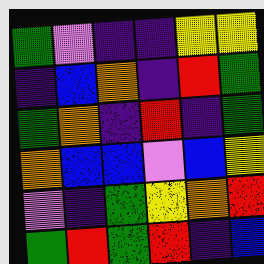[["green", "violet", "indigo", "indigo", "yellow", "yellow"], ["indigo", "blue", "orange", "indigo", "red", "green"], ["green", "orange", "indigo", "red", "indigo", "green"], ["orange", "blue", "blue", "violet", "blue", "yellow"], ["violet", "indigo", "green", "yellow", "orange", "red"], ["green", "red", "green", "red", "indigo", "blue"]]